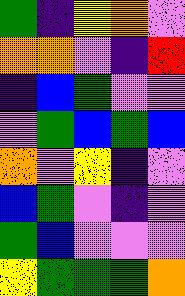[["green", "indigo", "yellow", "orange", "violet"], ["orange", "orange", "violet", "indigo", "red"], ["indigo", "blue", "green", "violet", "violet"], ["violet", "green", "blue", "green", "blue"], ["orange", "violet", "yellow", "indigo", "violet"], ["blue", "green", "violet", "indigo", "violet"], ["green", "blue", "violet", "violet", "violet"], ["yellow", "green", "green", "green", "orange"]]